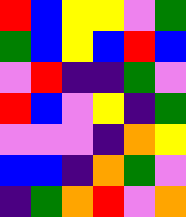[["red", "blue", "yellow", "yellow", "violet", "green"], ["green", "blue", "yellow", "blue", "red", "blue"], ["violet", "red", "indigo", "indigo", "green", "violet"], ["red", "blue", "violet", "yellow", "indigo", "green"], ["violet", "violet", "violet", "indigo", "orange", "yellow"], ["blue", "blue", "indigo", "orange", "green", "violet"], ["indigo", "green", "orange", "red", "violet", "orange"]]